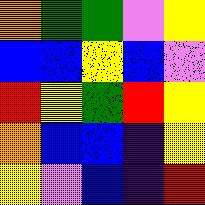[["orange", "green", "green", "violet", "yellow"], ["blue", "blue", "yellow", "blue", "violet"], ["red", "yellow", "green", "red", "yellow"], ["orange", "blue", "blue", "indigo", "yellow"], ["yellow", "violet", "blue", "indigo", "red"]]